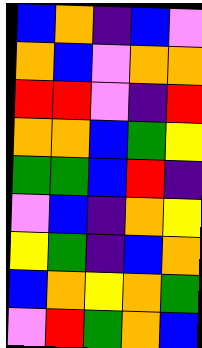[["blue", "orange", "indigo", "blue", "violet"], ["orange", "blue", "violet", "orange", "orange"], ["red", "red", "violet", "indigo", "red"], ["orange", "orange", "blue", "green", "yellow"], ["green", "green", "blue", "red", "indigo"], ["violet", "blue", "indigo", "orange", "yellow"], ["yellow", "green", "indigo", "blue", "orange"], ["blue", "orange", "yellow", "orange", "green"], ["violet", "red", "green", "orange", "blue"]]